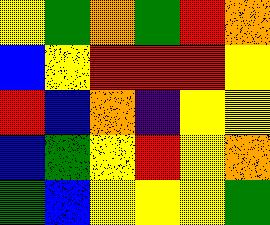[["yellow", "green", "orange", "green", "red", "orange"], ["blue", "yellow", "red", "red", "red", "yellow"], ["red", "blue", "orange", "indigo", "yellow", "yellow"], ["blue", "green", "yellow", "red", "yellow", "orange"], ["green", "blue", "yellow", "yellow", "yellow", "green"]]